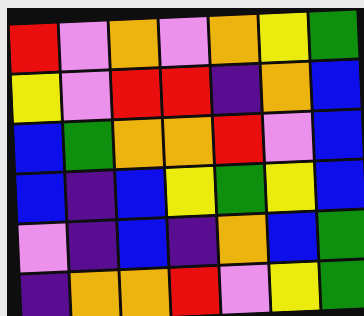[["red", "violet", "orange", "violet", "orange", "yellow", "green"], ["yellow", "violet", "red", "red", "indigo", "orange", "blue"], ["blue", "green", "orange", "orange", "red", "violet", "blue"], ["blue", "indigo", "blue", "yellow", "green", "yellow", "blue"], ["violet", "indigo", "blue", "indigo", "orange", "blue", "green"], ["indigo", "orange", "orange", "red", "violet", "yellow", "green"]]